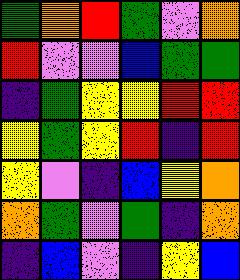[["green", "orange", "red", "green", "violet", "orange"], ["red", "violet", "violet", "blue", "green", "green"], ["indigo", "green", "yellow", "yellow", "red", "red"], ["yellow", "green", "yellow", "red", "indigo", "red"], ["yellow", "violet", "indigo", "blue", "yellow", "orange"], ["orange", "green", "violet", "green", "indigo", "orange"], ["indigo", "blue", "violet", "indigo", "yellow", "blue"]]